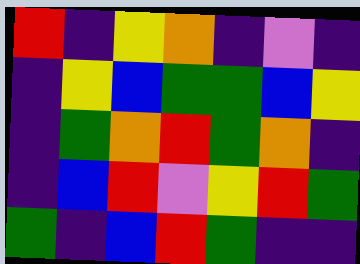[["red", "indigo", "yellow", "orange", "indigo", "violet", "indigo"], ["indigo", "yellow", "blue", "green", "green", "blue", "yellow"], ["indigo", "green", "orange", "red", "green", "orange", "indigo"], ["indigo", "blue", "red", "violet", "yellow", "red", "green"], ["green", "indigo", "blue", "red", "green", "indigo", "indigo"]]